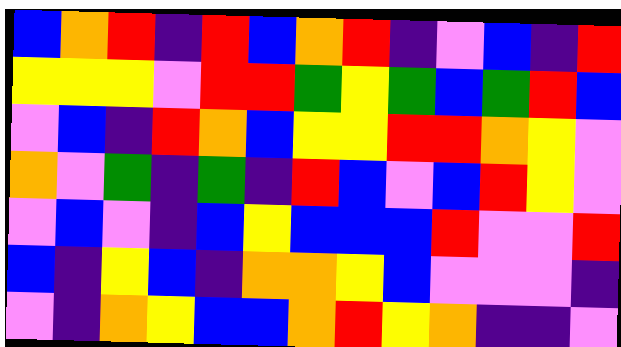[["blue", "orange", "red", "indigo", "red", "blue", "orange", "red", "indigo", "violet", "blue", "indigo", "red"], ["yellow", "yellow", "yellow", "violet", "red", "red", "green", "yellow", "green", "blue", "green", "red", "blue"], ["violet", "blue", "indigo", "red", "orange", "blue", "yellow", "yellow", "red", "red", "orange", "yellow", "violet"], ["orange", "violet", "green", "indigo", "green", "indigo", "red", "blue", "violet", "blue", "red", "yellow", "violet"], ["violet", "blue", "violet", "indigo", "blue", "yellow", "blue", "blue", "blue", "red", "violet", "violet", "red"], ["blue", "indigo", "yellow", "blue", "indigo", "orange", "orange", "yellow", "blue", "violet", "violet", "violet", "indigo"], ["violet", "indigo", "orange", "yellow", "blue", "blue", "orange", "red", "yellow", "orange", "indigo", "indigo", "violet"]]